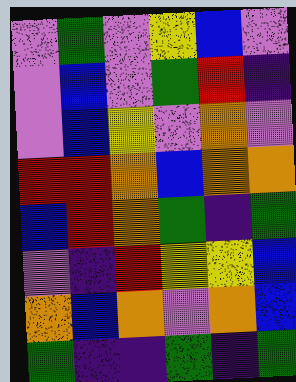[["violet", "green", "violet", "yellow", "blue", "violet"], ["violet", "blue", "violet", "green", "red", "indigo"], ["violet", "blue", "yellow", "violet", "orange", "violet"], ["red", "red", "orange", "blue", "orange", "orange"], ["blue", "red", "orange", "green", "indigo", "green"], ["violet", "indigo", "red", "yellow", "yellow", "blue"], ["orange", "blue", "orange", "violet", "orange", "blue"], ["green", "indigo", "indigo", "green", "indigo", "green"]]